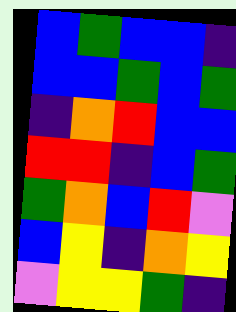[["blue", "green", "blue", "blue", "indigo"], ["blue", "blue", "green", "blue", "green"], ["indigo", "orange", "red", "blue", "blue"], ["red", "red", "indigo", "blue", "green"], ["green", "orange", "blue", "red", "violet"], ["blue", "yellow", "indigo", "orange", "yellow"], ["violet", "yellow", "yellow", "green", "indigo"]]